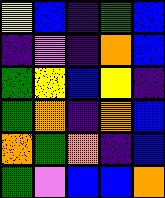[["yellow", "blue", "indigo", "green", "blue"], ["indigo", "violet", "indigo", "orange", "blue"], ["green", "yellow", "blue", "yellow", "indigo"], ["green", "orange", "indigo", "orange", "blue"], ["orange", "green", "orange", "indigo", "blue"], ["green", "violet", "blue", "blue", "orange"]]